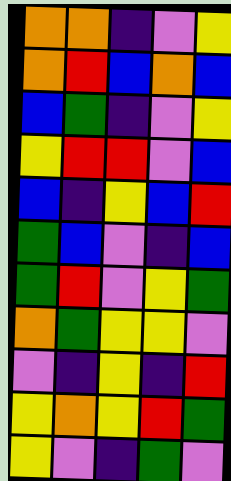[["orange", "orange", "indigo", "violet", "yellow"], ["orange", "red", "blue", "orange", "blue"], ["blue", "green", "indigo", "violet", "yellow"], ["yellow", "red", "red", "violet", "blue"], ["blue", "indigo", "yellow", "blue", "red"], ["green", "blue", "violet", "indigo", "blue"], ["green", "red", "violet", "yellow", "green"], ["orange", "green", "yellow", "yellow", "violet"], ["violet", "indigo", "yellow", "indigo", "red"], ["yellow", "orange", "yellow", "red", "green"], ["yellow", "violet", "indigo", "green", "violet"]]